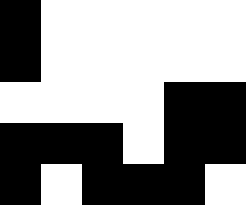[["black", "white", "white", "white", "white", "white"], ["black", "white", "white", "white", "white", "white"], ["white", "white", "white", "white", "black", "black"], ["black", "black", "black", "white", "black", "black"], ["black", "white", "black", "black", "black", "white"]]